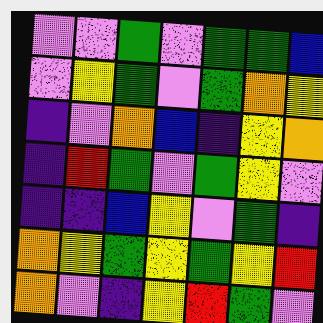[["violet", "violet", "green", "violet", "green", "green", "blue"], ["violet", "yellow", "green", "violet", "green", "orange", "yellow"], ["indigo", "violet", "orange", "blue", "indigo", "yellow", "orange"], ["indigo", "red", "green", "violet", "green", "yellow", "violet"], ["indigo", "indigo", "blue", "yellow", "violet", "green", "indigo"], ["orange", "yellow", "green", "yellow", "green", "yellow", "red"], ["orange", "violet", "indigo", "yellow", "red", "green", "violet"]]